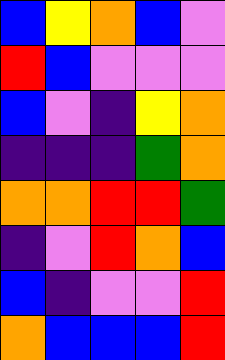[["blue", "yellow", "orange", "blue", "violet"], ["red", "blue", "violet", "violet", "violet"], ["blue", "violet", "indigo", "yellow", "orange"], ["indigo", "indigo", "indigo", "green", "orange"], ["orange", "orange", "red", "red", "green"], ["indigo", "violet", "red", "orange", "blue"], ["blue", "indigo", "violet", "violet", "red"], ["orange", "blue", "blue", "blue", "red"]]